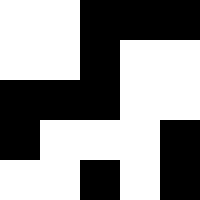[["white", "white", "black", "black", "black"], ["white", "white", "black", "white", "white"], ["black", "black", "black", "white", "white"], ["black", "white", "white", "white", "black"], ["white", "white", "black", "white", "black"]]